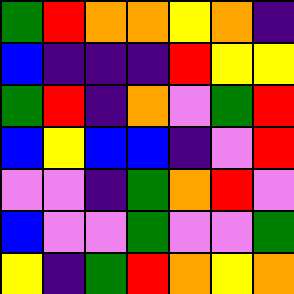[["green", "red", "orange", "orange", "yellow", "orange", "indigo"], ["blue", "indigo", "indigo", "indigo", "red", "yellow", "yellow"], ["green", "red", "indigo", "orange", "violet", "green", "red"], ["blue", "yellow", "blue", "blue", "indigo", "violet", "red"], ["violet", "violet", "indigo", "green", "orange", "red", "violet"], ["blue", "violet", "violet", "green", "violet", "violet", "green"], ["yellow", "indigo", "green", "red", "orange", "yellow", "orange"]]